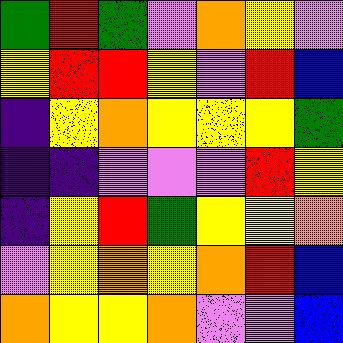[["green", "red", "green", "violet", "orange", "yellow", "violet"], ["yellow", "red", "red", "yellow", "violet", "red", "blue"], ["indigo", "yellow", "orange", "yellow", "yellow", "yellow", "green"], ["indigo", "indigo", "violet", "violet", "violet", "red", "yellow"], ["indigo", "yellow", "red", "green", "yellow", "yellow", "orange"], ["violet", "yellow", "orange", "yellow", "orange", "red", "blue"], ["orange", "yellow", "yellow", "orange", "violet", "violet", "blue"]]